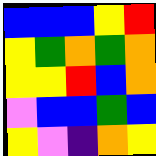[["blue", "blue", "blue", "yellow", "red"], ["yellow", "green", "orange", "green", "orange"], ["yellow", "yellow", "red", "blue", "orange"], ["violet", "blue", "blue", "green", "blue"], ["yellow", "violet", "indigo", "orange", "yellow"]]